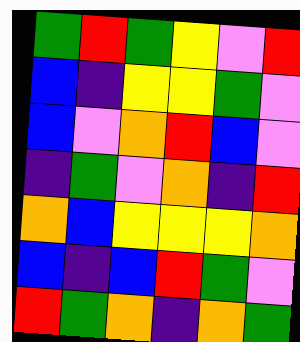[["green", "red", "green", "yellow", "violet", "red"], ["blue", "indigo", "yellow", "yellow", "green", "violet"], ["blue", "violet", "orange", "red", "blue", "violet"], ["indigo", "green", "violet", "orange", "indigo", "red"], ["orange", "blue", "yellow", "yellow", "yellow", "orange"], ["blue", "indigo", "blue", "red", "green", "violet"], ["red", "green", "orange", "indigo", "orange", "green"]]